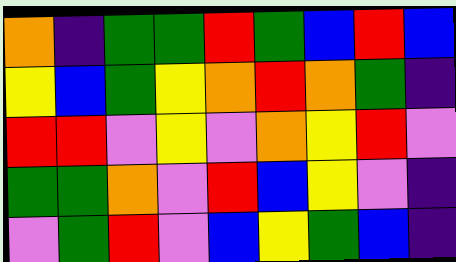[["orange", "indigo", "green", "green", "red", "green", "blue", "red", "blue"], ["yellow", "blue", "green", "yellow", "orange", "red", "orange", "green", "indigo"], ["red", "red", "violet", "yellow", "violet", "orange", "yellow", "red", "violet"], ["green", "green", "orange", "violet", "red", "blue", "yellow", "violet", "indigo"], ["violet", "green", "red", "violet", "blue", "yellow", "green", "blue", "indigo"]]